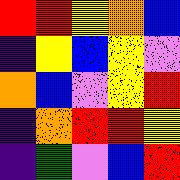[["red", "red", "yellow", "orange", "blue"], ["indigo", "yellow", "blue", "yellow", "violet"], ["orange", "blue", "violet", "yellow", "red"], ["indigo", "orange", "red", "red", "yellow"], ["indigo", "green", "violet", "blue", "red"]]